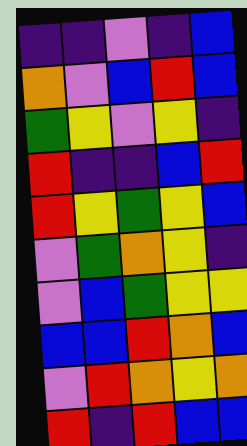[["indigo", "indigo", "violet", "indigo", "blue"], ["orange", "violet", "blue", "red", "blue"], ["green", "yellow", "violet", "yellow", "indigo"], ["red", "indigo", "indigo", "blue", "red"], ["red", "yellow", "green", "yellow", "blue"], ["violet", "green", "orange", "yellow", "indigo"], ["violet", "blue", "green", "yellow", "yellow"], ["blue", "blue", "red", "orange", "blue"], ["violet", "red", "orange", "yellow", "orange"], ["red", "indigo", "red", "blue", "blue"]]